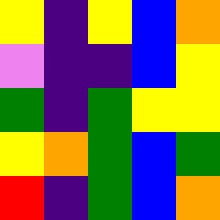[["yellow", "indigo", "yellow", "blue", "orange"], ["violet", "indigo", "indigo", "blue", "yellow"], ["green", "indigo", "green", "yellow", "yellow"], ["yellow", "orange", "green", "blue", "green"], ["red", "indigo", "green", "blue", "orange"]]